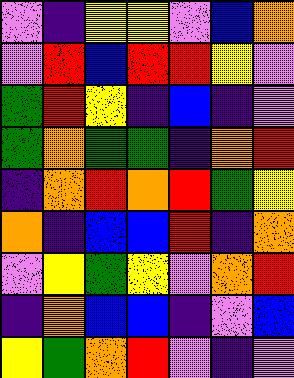[["violet", "indigo", "yellow", "yellow", "violet", "blue", "orange"], ["violet", "red", "blue", "red", "red", "yellow", "violet"], ["green", "red", "yellow", "indigo", "blue", "indigo", "violet"], ["green", "orange", "green", "green", "indigo", "orange", "red"], ["indigo", "orange", "red", "orange", "red", "green", "yellow"], ["orange", "indigo", "blue", "blue", "red", "indigo", "orange"], ["violet", "yellow", "green", "yellow", "violet", "orange", "red"], ["indigo", "orange", "blue", "blue", "indigo", "violet", "blue"], ["yellow", "green", "orange", "red", "violet", "indigo", "violet"]]